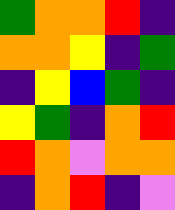[["green", "orange", "orange", "red", "indigo"], ["orange", "orange", "yellow", "indigo", "green"], ["indigo", "yellow", "blue", "green", "indigo"], ["yellow", "green", "indigo", "orange", "red"], ["red", "orange", "violet", "orange", "orange"], ["indigo", "orange", "red", "indigo", "violet"]]